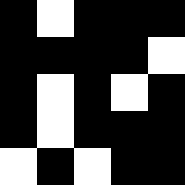[["black", "white", "black", "black", "black"], ["black", "black", "black", "black", "white"], ["black", "white", "black", "white", "black"], ["black", "white", "black", "black", "black"], ["white", "black", "white", "black", "black"]]